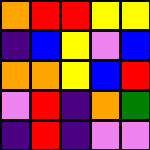[["orange", "red", "red", "yellow", "yellow"], ["indigo", "blue", "yellow", "violet", "blue"], ["orange", "orange", "yellow", "blue", "red"], ["violet", "red", "indigo", "orange", "green"], ["indigo", "red", "indigo", "violet", "violet"]]